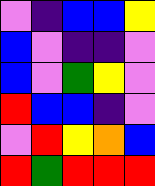[["violet", "indigo", "blue", "blue", "yellow"], ["blue", "violet", "indigo", "indigo", "violet"], ["blue", "violet", "green", "yellow", "violet"], ["red", "blue", "blue", "indigo", "violet"], ["violet", "red", "yellow", "orange", "blue"], ["red", "green", "red", "red", "red"]]